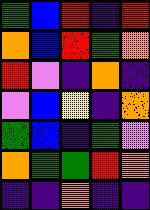[["green", "blue", "red", "indigo", "red"], ["orange", "blue", "red", "green", "orange"], ["red", "violet", "indigo", "orange", "indigo"], ["violet", "blue", "yellow", "indigo", "orange"], ["green", "blue", "indigo", "green", "violet"], ["orange", "green", "green", "red", "orange"], ["indigo", "indigo", "orange", "indigo", "indigo"]]